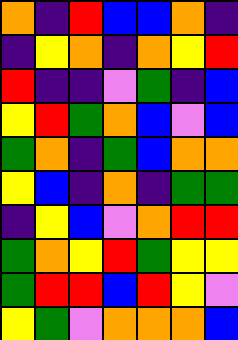[["orange", "indigo", "red", "blue", "blue", "orange", "indigo"], ["indigo", "yellow", "orange", "indigo", "orange", "yellow", "red"], ["red", "indigo", "indigo", "violet", "green", "indigo", "blue"], ["yellow", "red", "green", "orange", "blue", "violet", "blue"], ["green", "orange", "indigo", "green", "blue", "orange", "orange"], ["yellow", "blue", "indigo", "orange", "indigo", "green", "green"], ["indigo", "yellow", "blue", "violet", "orange", "red", "red"], ["green", "orange", "yellow", "red", "green", "yellow", "yellow"], ["green", "red", "red", "blue", "red", "yellow", "violet"], ["yellow", "green", "violet", "orange", "orange", "orange", "blue"]]